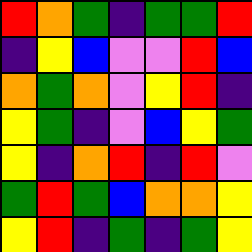[["red", "orange", "green", "indigo", "green", "green", "red"], ["indigo", "yellow", "blue", "violet", "violet", "red", "blue"], ["orange", "green", "orange", "violet", "yellow", "red", "indigo"], ["yellow", "green", "indigo", "violet", "blue", "yellow", "green"], ["yellow", "indigo", "orange", "red", "indigo", "red", "violet"], ["green", "red", "green", "blue", "orange", "orange", "yellow"], ["yellow", "red", "indigo", "green", "indigo", "green", "yellow"]]